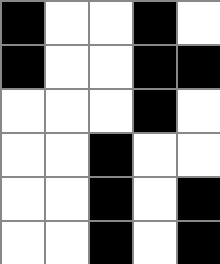[["black", "white", "white", "black", "white"], ["black", "white", "white", "black", "black"], ["white", "white", "white", "black", "white"], ["white", "white", "black", "white", "white"], ["white", "white", "black", "white", "black"], ["white", "white", "black", "white", "black"]]